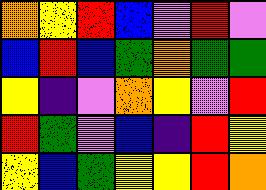[["orange", "yellow", "red", "blue", "violet", "red", "violet"], ["blue", "red", "blue", "green", "orange", "green", "green"], ["yellow", "indigo", "violet", "orange", "yellow", "violet", "red"], ["red", "green", "violet", "blue", "indigo", "red", "yellow"], ["yellow", "blue", "green", "yellow", "yellow", "red", "orange"]]